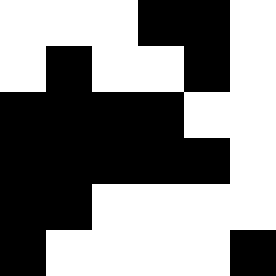[["white", "white", "white", "black", "black", "white"], ["white", "black", "white", "white", "black", "white"], ["black", "black", "black", "black", "white", "white"], ["black", "black", "black", "black", "black", "white"], ["black", "black", "white", "white", "white", "white"], ["black", "white", "white", "white", "white", "black"]]